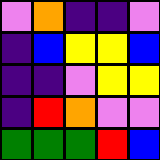[["violet", "orange", "indigo", "indigo", "violet"], ["indigo", "blue", "yellow", "yellow", "blue"], ["indigo", "indigo", "violet", "yellow", "yellow"], ["indigo", "red", "orange", "violet", "violet"], ["green", "green", "green", "red", "blue"]]